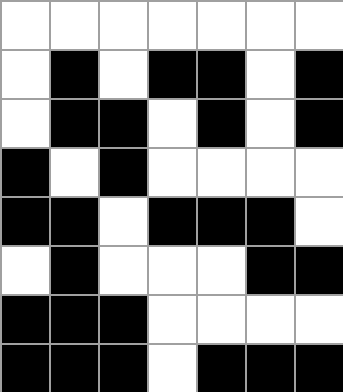[["white", "white", "white", "white", "white", "white", "white"], ["white", "black", "white", "black", "black", "white", "black"], ["white", "black", "black", "white", "black", "white", "black"], ["black", "white", "black", "white", "white", "white", "white"], ["black", "black", "white", "black", "black", "black", "white"], ["white", "black", "white", "white", "white", "black", "black"], ["black", "black", "black", "white", "white", "white", "white"], ["black", "black", "black", "white", "black", "black", "black"]]